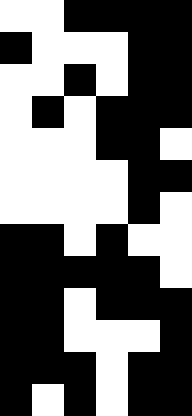[["white", "white", "black", "black", "black", "black"], ["black", "white", "white", "white", "black", "black"], ["white", "white", "black", "white", "black", "black"], ["white", "black", "white", "black", "black", "black"], ["white", "white", "white", "black", "black", "white"], ["white", "white", "white", "white", "black", "black"], ["white", "white", "white", "white", "black", "white"], ["black", "black", "white", "black", "white", "white"], ["black", "black", "black", "black", "black", "white"], ["black", "black", "white", "black", "black", "black"], ["black", "black", "white", "white", "white", "black"], ["black", "black", "black", "white", "black", "black"], ["black", "white", "black", "white", "black", "black"]]